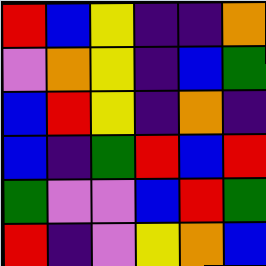[["red", "blue", "yellow", "indigo", "indigo", "orange"], ["violet", "orange", "yellow", "indigo", "blue", "green"], ["blue", "red", "yellow", "indigo", "orange", "indigo"], ["blue", "indigo", "green", "red", "blue", "red"], ["green", "violet", "violet", "blue", "red", "green"], ["red", "indigo", "violet", "yellow", "orange", "blue"]]